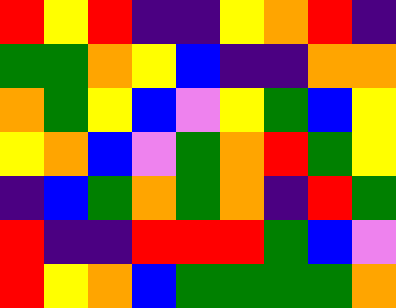[["red", "yellow", "red", "indigo", "indigo", "yellow", "orange", "red", "indigo"], ["green", "green", "orange", "yellow", "blue", "indigo", "indigo", "orange", "orange"], ["orange", "green", "yellow", "blue", "violet", "yellow", "green", "blue", "yellow"], ["yellow", "orange", "blue", "violet", "green", "orange", "red", "green", "yellow"], ["indigo", "blue", "green", "orange", "green", "orange", "indigo", "red", "green"], ["red", "indigo", "indigo", "red", "red", "red", "green", "blue", "violet"], ["red", "yellow", "orange", "blue", "green", "green", "green", "green", "orange"]]